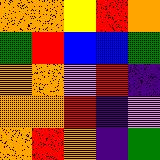[["orange", "orange", "yellow", "red", "orange"], ["green", "red", "blue", "blue", "green"], ["orange", "orange", "violet", "red", "indigo"], ["orange", "orange", "red", "indigo", "violet"], ["orange", "red", "orange", "indigo", "green"]]